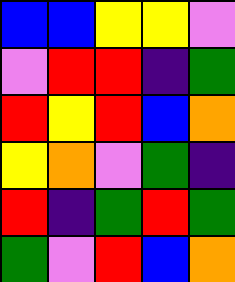[["blue", "blue", "yellow", "yellow", "violet"], ["violet", "red", "red", "indigo", "green"], ["red", "yellow", "red", "blue", "orange"], ["yellow", "orange", "violet", "green", "indigo"], ["red", "indigo", "green", "red", "green"], ["green", "violet", "red", "blue", "orange"]]